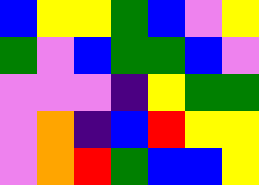[["blue", "yellow", "yellow", "green", "blue", "violet", "yellow"], ["green", "violet", "blue", "green", "green", "blue", "violet"], ["violet", "violet", "violet", "indigo", "yellow", "green", "green"], ["violet", "orange", "indigo", "blue", "red", "yellow", "yellow"], ["violet", "orange", "red", "green", "blue", "blue", "yellow"]]